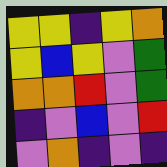[["yellow", "yellow", "indigo", "yellow", "orange"], ["yellow", "blue", "yellow", "violet", "green"], ["orange", "orange", "red", "violet", "green"], ["indigo", "violet", "blue", "violet", "red"], ["violet", "orange", "indigo", "violet", "indigo"]]